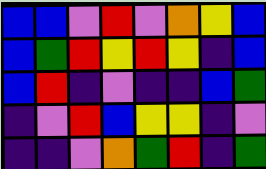[["blue", "blue", "violet", "red", "violet", "orange", "yellow", "blue"], ["blue", "green", "red", "yellow", "red", "yellow", "indigo", "blue"], ["blue", "red", "indigo", "violet", "indigo", "indigo", "blue", "green"], ["indigo", "violet", "red", "blue", "yellow", "yellow", "indigo", "violet"], ["indigo", "indigo", "violet", "orange", "green", "red", "indigo", "green"]]